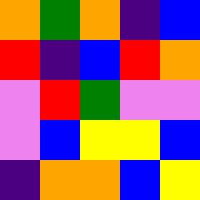[["orange", "green", "orange", "indigo", "blue"], ["red", "indigo", "blue", "red", "orange"], ["violet", "red", "green", "violet", "violet"], ["violet", "blue", "yellow", "yellow", "blue"], ["indigo", "orange", "orange", "blue", "yellow"]]